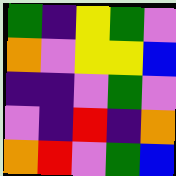[["green", "indigo", "yellow", "green", "violet"], ["orange", "violet", "yellow", "yellow", "blue"], ["indigo", "indigo", "violet", "green", "violet"], ["violet", "indigo", "red", "indigo", "orange"], ["orange", "red", "violet", "green", "blue"]]